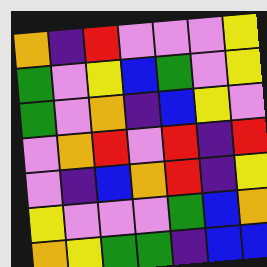[["orange", "indigo", "red", "violet", "violet", "violet", "yellow"], ["green", "violet", "yellow", "blue", "green", "violet", "yellow"], ["green", "violet", "orange", "indigo", "blue", "yellow", "violet"], ["violet", "orange", "red", "violet", "red", "indigo", "red"], ["violet", "indigo", "blue", "orange", "red", "indigo", "yellow"], ["yellow", "violet", "violet", "violet", "green", "blue", "orange"], ["orange", "yellow", "green", "green", "indigo", "blue", "blue"]]